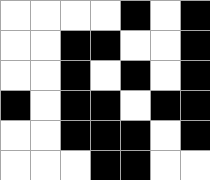[["white", "white", "white", "white", "black", "white", "black"], ["white", "white", "black", "black", "white", "white", "black"], ["white", "white", "black", "white", "black", "white", "black"], ["black", "white", "black", "black", "white", "black", "black"], ["white", "white", "black", "black", "black", "white", "black"], ["white", "white", "white", "black", "black", "white", "white"]]